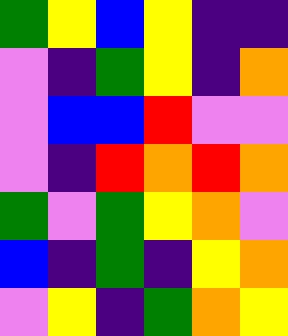[["green", "yellow", "blue", "yellow", "indigo", "indigo"], ["violet", "indigo", "green", "yellow", "indigo", "orange"], ["violet", "blue", "blue", "red", "violet", "violet"], ["violet", "indigo", "red", "orange", "red", "orange"], ["green", "violet", "green", "yellow", "orange", "violet"], ["blue", "indigo", "green", "indigo", "yellow", "orange"], ["violet", "yellow", "indigo", "green", "orange", "yellow"]]